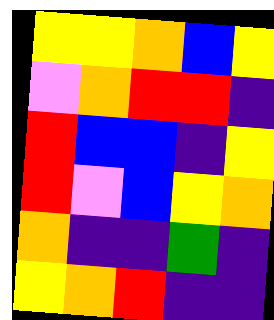[["yellow", "yellow", "orange", "blue", "yellow"], ["violet", "orange", "red", "red", "indigo"], ["red", "blue", "blue", "indigo", "yellow"], ["red", "violet", "blue", "yellow", "orange"], ["orange", "indigo", "indigo", "green", "indigo"], ["yellow", "orange", "red", "indigo", "indigo"]]